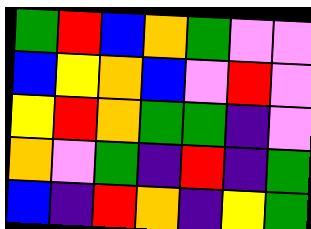[["green", "red", "blue", "orange", "green", "violet", "violet"], ["blue", "yellow", "orange", "blue", "violet", "red", "violet"], ["yellow", "red", "orange", "green", "green", "indigo", "violet"], ["orange", "violet", "green", "indigo", "red", "indigo", "green"], ["blue", "indigo", "red", "orange", "indigo", "yellow", "green"]]